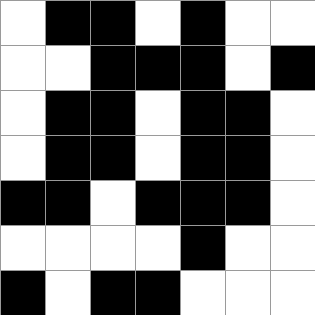[["white", "black", "black", "white", "black", "white", "white"], ["white", "white", "black", "black", "black", "white", "black"], ["white", "black", "black", "white", "black", "black", "white"], ["white", "black", "black", "white", "black", "black", "white"], ["black", "black", "white", "black", "black", "black", "white"], ["white", "white", "white", "white", "black", "white", "white"], ["black", "white", "black", "black", "white", "white", "white"]]